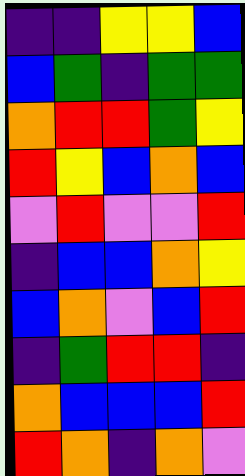[["indigo", "indigo", "yellow", "yellow", "blue"], ["blue", "green", "indigo", "green", "green"], ["orange", "red", "red", "green", "yellow"], ["red", "yellow", "blue", "orange", "blue"], ["violet", "red", "violet", "violet", "red"], ["indigo", "blue", "blue", "orange", "yellow"], ["blue", "orange", "violet", "blue", "red"], ["indigo", "green", "red", "red", "indigo"], ["orange", "blue", "blue", "blue", "red"], ["red", "orange", "indigo", "orange", "violet"]]